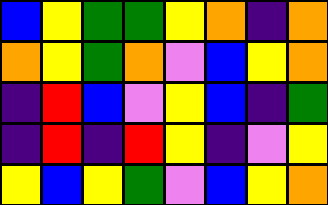[["blue", "yellow", "green", "green", "yellow", "orange", "indigo", "orange"], ["orange", "yellow", "green", "orange", "violet", "blue", "yellow", "orange"], ["indigo", "red", "blue", "violet", "yellow", "blue", "indigo", "green"], ["indigo", "red", "indigo", "red", "yellow", "indigo", "violet", "yellow"], ["yellow", "blue", "yellow", "green", "violet", "blue", "yellow", "orange"]]